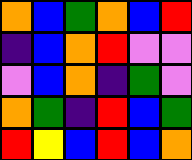[["orange", "blue", "green", "orange", "blue", "red"], ["indigo", "blue", "orange", "red", "violet", "violet"], ["violet", "blue", "orange", "indigo", "green", "violet"], ["orange", "green", "indigo", "red", "blue", "green"], ["red", "yellow", "blue", "red", "blue", "orange"]]